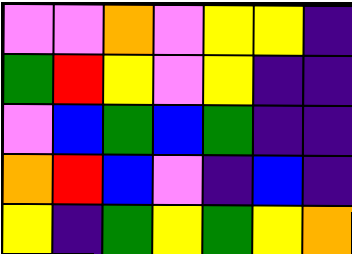[["violet", "violet", "orange", "violet", "yellow", "yellow", "indigo"], ["green", "red", "yellow", "violet", "yellow", "indigo", "indigo"], ["violet", "blue", "green", "blue", "green", "indigo", "indigo"], ["orange", "red", "blue", "violet", "indigo", "blue", "indigo"], ["yellow", "indigo", "green", "yellow", "green", "yellow", "orange"]]